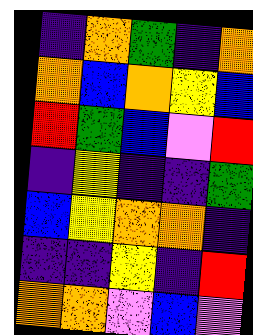[["indigo", "orange", "green", "indigo", "orange"], ["orange", "blue", "orange", "yellow", "blue"], ["red", "green", "blue", "violet", "red"], ["indigo", "yellow", "indigo", "indigo", "green"], ["blue", "yellow", "orange", "orange", "indigo"], ["indigo", "indigo", "yellow", "indigo", "red"], ["orange", "orange", "violet", "blue", "violet"]]